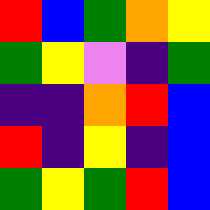[["red", "blue", "green", "orange", "yellow"], ["green", "yellow", "violet", "indigo", "green"], ["indigo", "indigo", "orange", "red", "blue"], ["red", "indigo", "yellow", "indigo", "blue"], ["green", "yellow", "green", "red", "blue"]]